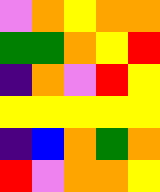[["violet", "orange", "yellow", "orange", "orange"], ["green", "green", "orange", "yellow", "red"], ["indigo", "orange", "violet", "red", "yellow"], ["yellow", "yellow", "yellow", "yellow", "yellow"], ["indigo", "blue", "orange", "green", "orange"], ["red", "violet", "orange", "orange", "yellow"]]